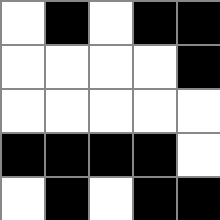[["white", "black", "white", "black", "black"], ["white", "white", "white", "white", "black"], ["white", "white", "white", "white", "white"], ["black", "black", "black", "black", "white"], ["white", "black", "white", "black", "black"]]